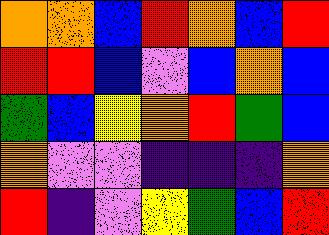[["orange", "orange", "blue", "red", "orange", "blue", "red"], ["red", "red", "blue", "violet", "blue", "orange", "blue"], ["green", "blue", "yellow", "orange", "red", "green", "blue"], ["orange", "violet", "violet", "indigo", "indigo", "indigo", "orange"], ["red", "indigo", "violet", "yellow", "green", "blue", "red"]]